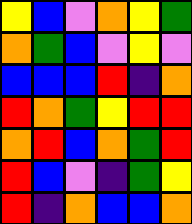[["yellow", "blue", "violet", "orange", "yellow", "green"], ["orange", "green", "blue", "violet", "yellow", "violet"], ["blue", "blue", "blue", "red", "indigo", "orange"], ["red", "orange", "green", "yellow", "red", "red"], ["orange", "red", "blue", "orange", "green", "red"], ["red", "blue", "violet", "indigo", "green", "yellow"], ["red", "indigo", "orange", "blue", "blue", "orange"]]